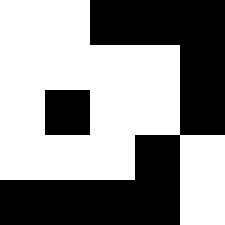[["white", "white", "black", "black", "black"], ["white", "white", "white", "white", "black"], ["white", "black", "white", "white", "black"], ["white", "white", "white", "black", "white"], ["black", "black", "black", "black", "white"]]